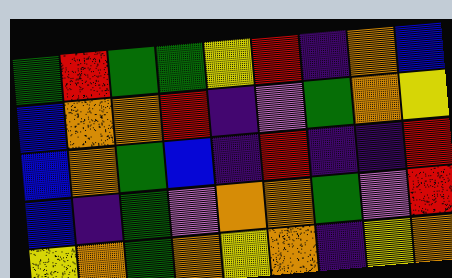[["green", "red", "green", "green", "yellow", "red", "indigo", "orange", "blue"], ["blue", "orange", "orange", "red", "indigo", "violet", "green", "orange", "yellow"], ["blue", "orange", "green", "blue", "indigo", "red", "indigo", "indigo", "red"], ["blue", "indigo", "green", "violet", "orange", "orange", "green", "violet", "red"], ["yellow", "orange", "green", "orange", "yellow", "orange", "indigo", "yellow", "orange"]]